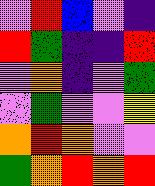[["violet", "red", "blue", "violet", "indigo"], ["red", "green", "indigo", "indigo", "red"], ["violet", "orange", "indigo", "violet", "green"], ["violet", "green", "violet", "violet", "yellow"], ["orange", "red", "orange", "violet", "violet"], ["green", "orange", "red", "orange", "red"]]